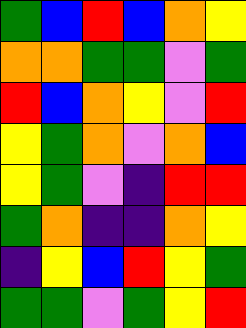[["green", "blue", "red", "blue", "orange", "yellow"], ["orange", "orange", "green", "green", "violet", "green"], ["red", "blue", "orange", "yellow", "violet", "red"], ["yellow", "green", "orange", "violet", "orange", "blue"], ["yellow", "green", "violet", "indigo", "red", "red"], ["green", "orange", "indigo", "indigo", "orange", "yellow"], ["indigo", "yellow", "blue", "red", "yellow", "green"], ["green", "green", "violet", "green", "yellow", "red"]]